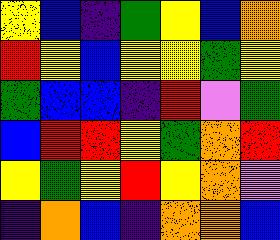[["yellow", "blue", "indigo", "green", "yellow", "blue", "orange"], ["red", "yellow", "blue", "yellow", "yellow", "green", "yellow"], ["green", "blue", "blue", "indigo", "red", "violet", "green"], ["blue", "red", "red", "yellow", "green", "orange", "red"], ["yellow", "green", "yellow", "red", "yellow", "orange", "violet"], ["indigo", "orange", "blue", "indigo", "orange", "orange", "blue"]]